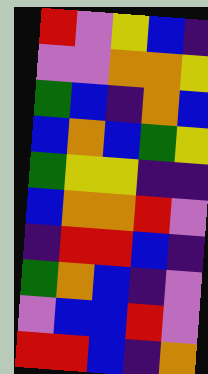[["red", "violet", "yellow", "blue", "indigo"], ["violet", "violet", "orange", "orange", "yellow"], ["green", "blue", "indigo", "orange", "blue"], ["blue", "orange", "blue", "green", "yellow"], ["green", "yellow", "yellow", "indigo", "indigo"], ["blue", "orange", "orange", "red", "violet"], ["indigo", "red", "red", "blue", "indigo"], ["green", "orange", "blue", "indigo", "violet"], ["violet", "blue", "blue", "red", "violet"], ["red", "red", "blue", "indigo", "orange"]]